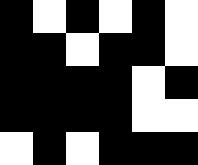[["black", "white", "black", "white", "black", "white"], ["black", "black", "white", "black", "black", "white"], ["black", "black", "black", "black", "white", "black"], ["black", "black", "black", "black", "white", "white"], ["white", "black", "white", "black", "black", "black"]]